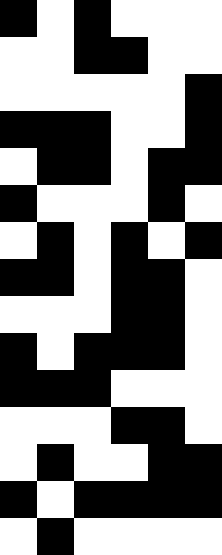[["black", "white", "black", "white", "white", "white"], ["white", "white", "black", "black", "white", "white"], ["white", "white", "white", "white", "white", "black"], ["black", "black", "black", "white", "white", "black"], ["white", "black", "black", "white", "black", "black"], ["black", "white", "white", "white", "black", "white"], ["white", "black", "white", "black", "white", "black"], ["black", "black", "white", "black", "black", "white"], ["white", "white", "white", "black", "black", "white"], ["black", "white", "black", "black", "black", "white"], ["black", "black", "black", "white", "white", "white"], ["white", "white", "white", "black", "black", "white"], ["white", "black", "white", "white", "black", "black"], ["black", "white", "black", "black", "black", "black"], ["white", "black", "white", "white", "white", "white"]]